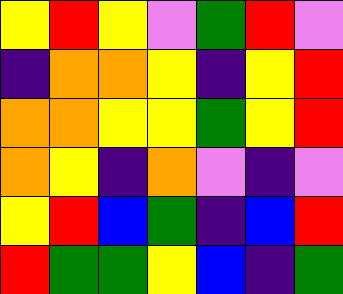[["yellow", "red", "yellow", "violet", "green", "red", "violet"], ["indigo", "orange", "orange", "yellow", "indigo", "yellow", "red"], ["orange", "orange", "yellow", "yellow", "green", "yellow", "red"], ["orange", "yellow", "indigo", "orange", "violet", "indigo", "violet"], ["yellow", "red", "blue", "green", "indigo", "blue", "red"], ["red", "green", "green", "yellow", "blue", "indigo", "green"]]